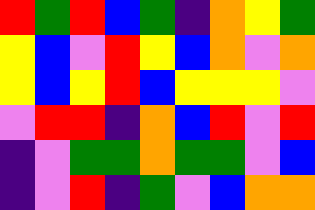[["red", "green", "red", "blue", "green", "indigo", "orange", "yellow", "green"], ["yellow", "blue", "violet", "red", "yellow", "blue", "orange", "violet", "orange"], ["yellow", "blue", "yellow", "red", "blue", "yellow", "yellow", "yellow", "violet"], ["violet", "red", "red", "indigo", "orange", "blue", "red", "violet", "red"], ["indigo", "violet", "green", "green", "orange", "green", "green", "violet", "blue"], ["indigo", "violet", "red", "indigo", "green", "violet", "blue", "orange", "orange"]]